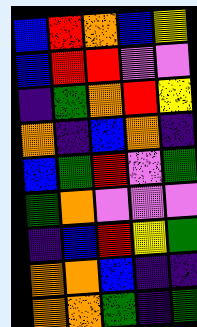[["blue", "red", "orange", "blue", "yellow"], ["blue", "red", "red", "violet", "violet"], ["indigo", "green", "orange", "red", "yellow"], ["orange", "indigo", "blue", "orange", "indigo"], ["blue", "green", "red", "violet", "green"], ["green", "orange", "violet", "violet", "violet"], ["indigo", "blue", "red", "yellow", "green"], ["orange", "orange", "blue", "indigo", "indigo"], ["orange", "orange", "green", "indigo", "green"]]